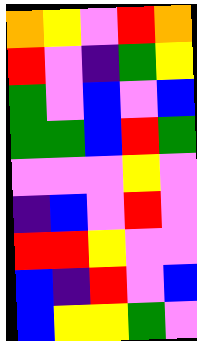[["orange", "yellow", "violet", "red", "orange"], ["red", "violet", "indigo", "green", "yellow"], ["green", "violet", "blue", "violet", "blue"], ["green", "green", "blue", "red", "green"], ["violet", "violet", "violet", "yellow", "violet"], ["indigo", "blue", "violet", "red", "violet"], ["red", "red", "yellow", "violet", "violet"], ["blue", "indigo", "red", "violet", "blue"], ["blue", "yellow", "yellow", "green", "violet"]]